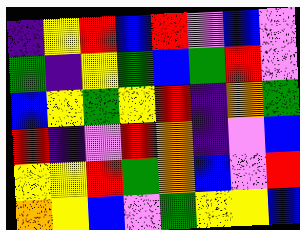[["indigo", "yellow", "red", "blue", "red", "violet", "blue", "violet"], ["green", "indigo", "yellow", "green", "blue", "green", "red", "violet"], ["blue", "yellow", "green", "yellow", "red", "indigo", "orange", "green"], ["red", "indigo", "violet", "red", "orange", "indigo", "violet", "blue"], ["yellow", "yellow", "red", "green", "orange", "blue", "violet", "red"], ["orange", "yellow", "blue", "violet", "green", "yellow", "yellow", "blue"]]